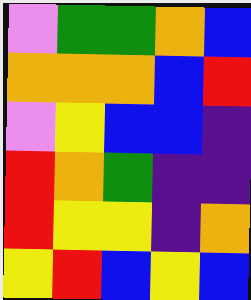[["violet", "green", "green", "orange", "blue"], ["orange", "orange", "orange", "blue", "red"], ["violet", "yellow", "blue", "blue", "indigo"], ["red", "orange", "green", "indigo", "indigo"], ["red", "yellow", "yellow", "indigo", "orange"], ["yellow", "red", "blue", "yellow", "blue"]]